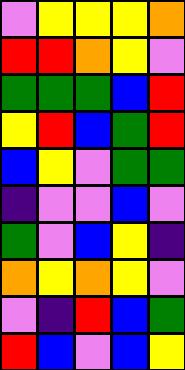[["violet", "yellow", "yellow", "yellow", "orange"], ["red", "red", "orange", "yellow", "violet"], ["green", "green", "green", "blue", "red"], ["yellow", "red", "blue", "green", "red"], ["blue", "yellow", "violet", "green", "green"], ["indigo", "violet", "violet", "blue", "violet"], ["green", "violet", "blue", "yellow", "indigo"], ["orange", "yellow", "orange", "yellow", "violet"], ["violet", "indigo", "red", "blue", "green"], ["red", "blue", "violet", "blue", "yellow"]]